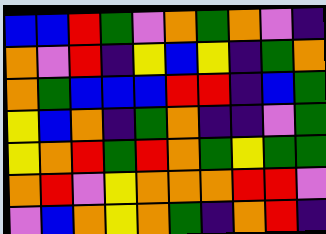[["blue", "blue", "red", "green", "violet", "orange", "green", "orange", "violet", "indigo"], ["orange", "violet", "red", "indigo", "yellow", "blue", "yellow", "indigo", "green", "orange"], ["orange", "green", "blue", "blue", "blue", "red", "red", "indigo", "blue", "green"], ["yellow", "blue", "orange", "indigo", "green", "orange", "indigo", "indigo", "violet", "green"], ["yellow", "orange", "red", "green", "red", "orange", "green", "yellow", "green", "green"], ["orange", "red", "violet", "yellow", "orange", "orange", "orange", "red", "red", "violet"], ["violet", "blue", "orange", "yellow", "orange", "green", "indigo", "orange", "red", "indigo"]]